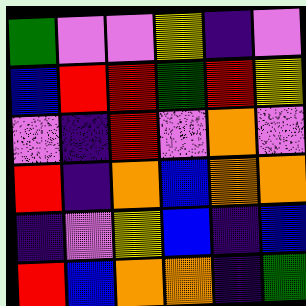[["green", "violet", "violet", "yellow", "indigo", "violet"], ["blue", "red", "red", "green", "red", "yellow"], ["violet", "indigo", "red", "violet", "orange", "violet"], ["red", "indigo", "orange", "blue", "orange", "orange"], ["indigo", "violet", "yellow", "blue", "indigo", "blue"], ["red", "blue", "orange", "orange", "indigo", "green"]]